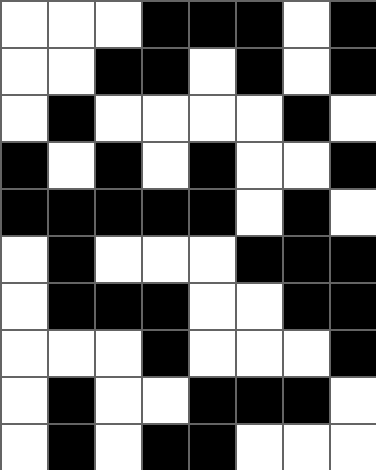[["white", "white", "white", "black", "black", "black", "white", "black"], ["white", "white", "black", "black", "white", "black", "white", "black"], ["white", "black", "white", "white", "white", "white", "black", "white"], ["black", "white", "black", "white", "black", "white", "white", "black"], ["black", "black", "black", "black", "black", "white", "black", "white"], ["white", "black", "white", "white", "white", "black", "black", "black"], ["white", "black", "black", "black", "white", "white", "black", "black"], ["white", "white", "white", "black", "white", "white", "white", "black"], ["white", "black", "white", "white", "black", "black", "black", "white"], ["white", "black", "white", "black", "black", "white", "white", "white"]]